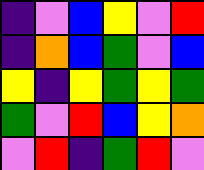[["indigo", "violet", "blue", "yellow", "violet", "red"], ["indigo", "orange", "blue", "green", "violet", "blue"], ["yellow", "indigo", "yellow", "green", "yellow", "green"], ["green", "violet", "red", "blue", "yellow", "orange"], ["violet", "red", "indigo", "green", "red", "violet"]]